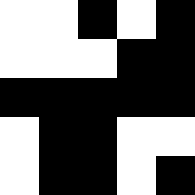[["white", "white", "black", "white", "black"], ["white", "white", "white", "black", "black"], ["black", "black", "black", "black", "black"], ["white", "black", "black", "white", "white"], ["white", "black", "black", "white", "black"]]